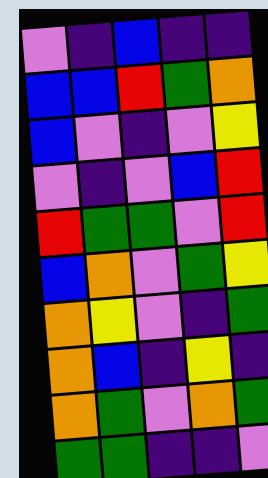[["violet", "indigo", "blue", "indigo", "indigo"], ["blue", "blue", "red", "green", "orange"], ["blue", "violet", "indigo", "violet", "yellow"], ["violet", "indigo", "violet", "blue", "red"], ["red", "green", "green", "violet", "red"], ["blue", "orange", "violet", "green", "yellow"], ["orange", "yellow", "violet", "indigo", "green"], ["orange", "blue", "indigo", "yellow", "indigo"], ["orange", "green", "violet", "orange", "green"], ["green", "green", "indigo", "indigo", "violet"]]